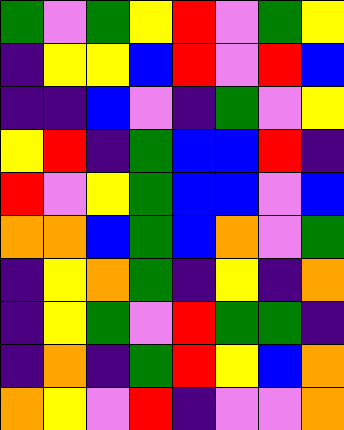[["green", "violet", "green", "yellow", "red", "violet", "green", "yellow"], ["indigo", "yellow", "yellow", "blue", "red", "violet", "red", "blue"], ["indigo", "indigo", "blue", "violet", "indigo", "green", "violet", "yellow"], ["yellow", "red", "indigo", "green", "blue", "blue", "red", "indigo"], ["red", "violet", "yellow", "green", "blue", "blue", "violet", "blue"], ["orange", "orange", "blue", "green", "blue", "orange", "violet", "green"], ["indigo", "yellow", "orange", "green", "indigo", "yellow", "indigo", "orange"], ["indigo", "yellow", "green", "violet", "red", "green", "green", "indigo"], ["indigo", "orange", "indigo", "green", "red", "yellow", "blue", "orange"], ["orange", "yellow", "violet", "red", "indigo", "violet", "violet", "orange"]]